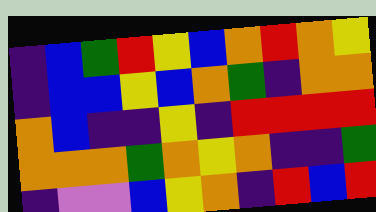[["indigo", "blue", "green", "red", "yellow", "blue", "orange", "red", "orange", "yellow"], ["indigo", "blue", "blue", "yellow", "blue", "orange", "green", "indigo", "orange", "orange"], ["orange", "blue", "indigo", "indigo", "yellow", "indigo", "red", "red", "red", "red"], ["orange", "orange", "orange", "green", "orange", "yellow", "orange", "indigo", "indigo", "green"], ["indigo", "violet", "violet", "blue", "yellow", "orange", "indigo", "red", "blue", "red"]]